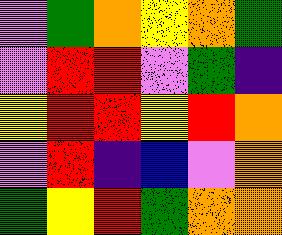[["violet", "green", "orange", "yellow", "orange", "green"], ["violet", "red", "red", "violet", "green", "indigo"], ["yellow", "red", "red", "yellow", "red", "orange"], ["violet", "red", "indigo", "blue", "violet", "orange"], ["green", "yellow", "red", "green", "orange", "orange"]]